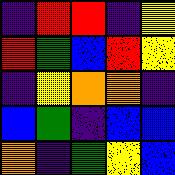[["indigo", "red", "red", "indigo", "yellow"], ["red", "green", "blue", "red", "yellow"], ["indigo", "yellow", "orange", "orange", "indigo"], ["blue", "green", "indigo", "blue", "blue"], ["orange", "indigo", "green", "yellow", "blue"]]